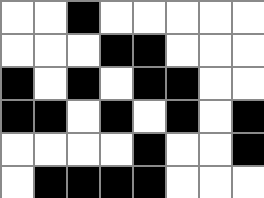[["white", "white", "black", "white", "white", "white", "white", "white"], ["white", "white", "white", "black", "black", "white", "white", "white"], ["black", "white", "black", "white", "black", "black", "white", "white"], ["black", "black", "white", "black", "white", "black", "white", "black"], ["white", "white", "white", "white", "black", "white", "white", "black"], ["white", "black", "black", "black", "black", "white", "white", "white"]]